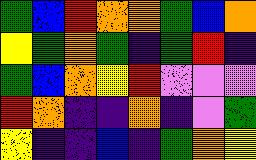[["green", "blue", "red", "orange", "orange", "green", "blue", "orange"], ["yellow", "green", "orange", "green", "indigo", "green", "red", "indigo"], ["green", "blue", "orange", "yellow", "red", "violet", "violet", "violet"], ["red", "orange", "indigo", "indigo", "orange", "indigo", "violet", "green"], ["yellow", "indigo", "indigo", "blue", "indigo", "green", "orange", "yellow"]]